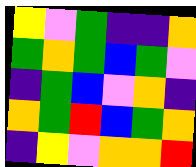[["yellow", "violet", "green", "indigo", "indigo", "orange"], ["green", "orange", "green", "blue", "green", "violet"], ["indigo", "green", "blue", "violet", "orange", "indigo"], ["orange", "green", "red", "blue", "green", "orange"], ["indigo", "yellow", "violet", "orange", "orange", "red"]]